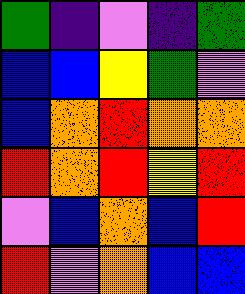[["green", "indigo", "violet", "indigo", "green"], ["blue", "blue", "yellow", "green", "violet"], ["blue", "orange", "red", "orange", "orange"], ["red", "orange", "red", "yellow", "red"], ["violet", "blue", "orange", "blue", "red"], ["red", "violet", "orange", "blue", "blue"]]